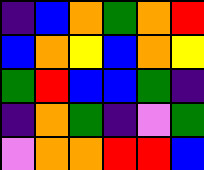[["indigo", "blue", "orange", "green", "orange", "red"], ["blue", "orange", "yellow", "blue", "orange", "yellow"], ["green", "red", "blue", "blue", "green", "indigo"], ["indigo", "orange", "green", "indigo", "violet", "green"], ["violet", "orange", "orange", "red", "red", "blue"]]